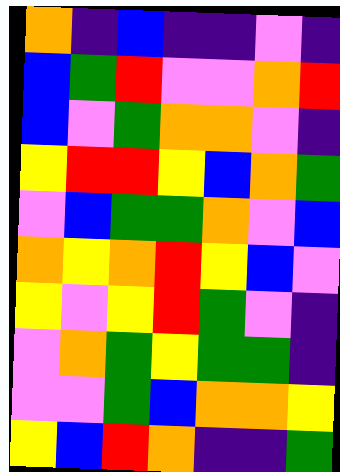[["orange", "indigo", "blue", "indigo", "indigo", "violet", "indigo"], ["blue", "green", "red", "violet", "violet", "orange", "red"], ["blue", "violet", "green", "orange", "orange", "violet", "indigo"], ["yellow", "red", "red", "yellow", "blue", "orange", "green"], ["violet", "blue", "green", "green", "orange", "violet", "blue"], ["orange", "yellow", "orange", "red", "yellow", "blue", "violet"], ["yellow", "violet", "yellow", "red", "green", "violet", "indigo"], ["violet", "orange", "green", "yellow", "green", "green", "indigo"], ["violet", "violet", "green", "blue", "orange", "orange", "yellow"], ["yellow", "blue", "red", "orange", "indigo", "indigo", "green"]]